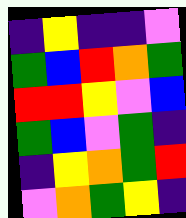[["indigo", "yellow", "indigo", "indigo", "violet"], ["green", "blue", "red", "orange", "green"], ["red", "red", "yellow", "violet", "blue"], ["green", "blue", "violet", "green", "indigo"], ["indigo", "yellow", "orange", "green", "red"], ["violet", "orange", "green", "yellow", "indigo"]]